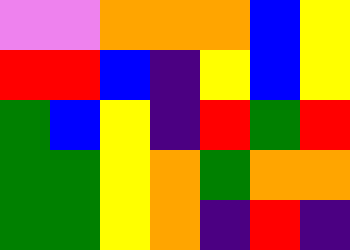[["violet", "violet", "orange", "orange", "orange", "blue", "yellow"], ["red", "red", "blue", "indigo", "yellow", "blue", "yellow"], ["green", "blue", "yellow", "indigo", "red", "green", "red"], ["green", "green", "yellow", "orange", "green", "orange", "orange"], ["green", "green", "yellow", "orange", "indigo", "red", "indigo"]]